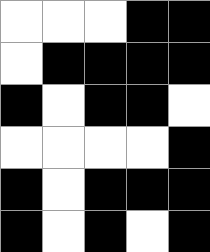[["white", "white", "white", "black", "black"], ["white", "black", "black", "black", "black"], ["black", "white", "black", "black", "white"], ["white", "white", "white", "white", "black"], ["black", "white", "black", "black", "black"], ["black", "white", "black", "white", "black"]]